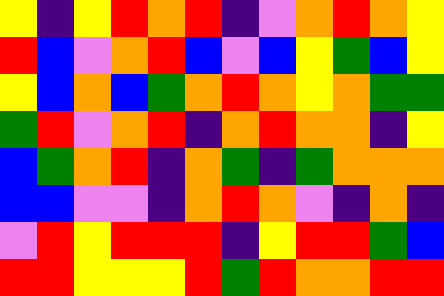[["yellow", "indigo", "yellow", "red", "orange", "red", "indigo", "violet", "orange", "red", "orange", "yellow"], ["red", "blue", "violet", "orange", "red", "blue", "violet", "blue", "yellow", "green", "blue", "yellow"], ["yellow", "blue", "orange", "blue", "green", "orange", "red", "orange", "yellow", "orange", "green", "green"], ["green", "red", "violet", "orange", "red", "indigo", "orange", "red", "orange", "orange", "indigo", "yellow"], ["blue", "green", "orange", "red", "indigo", "orange", "green", "indigo", "green", "orange", "orange", "orange"], ["blue", "blue", "violet", "violet", "indigo", "orange", "red", "orange", "violet", "indigo", "orange", "indigo"], ["violet", "red", "yellow", "red", "red", "red", "indigo", "yellow", "red", "red", "green", "blue"], ["red", "red", "yellow", "yellow", "yellow", "red", "green", "red", "orange", "orange", "red", "red"]]